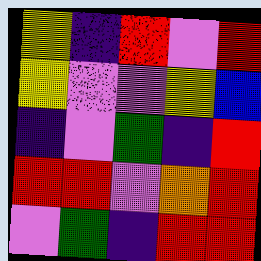[["yellow", "indigo", "red", "violet", "red"], ["yellow", "violet", "violet", "yellow", "blue"], ["indigo", "violet", "green", "indigo", "red"], ["red", "red", "violet", "orange", "red"], ["violet", "green", "indigo", "red", "red"]]